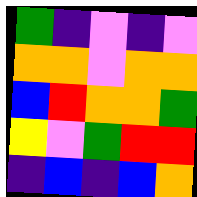[["green", "indigo", "violet", "indigo", "violet"], ["orange", "orange", "violet", "orange", "orange"], ["blue", "red", "orange", "orange", "green"], ["yellow", "violet", "green", "red", "red"], ["indigo", "blue", "indigo", "blue", "orange"]]